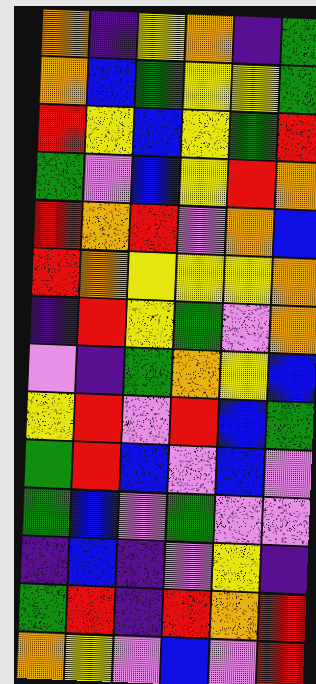[["orange", "indigo", "yellow", "orange", "indigo", "green"], ["orange", "blue", "green", "yellow", "yellow", "green"], ["red", "yellow", "blue", "yellow", "green", "red"], ["green", "violet", "blue", "yellow", "red", "orange"], ["red", "orange", "red", "violet", "orange", "blue"], ["red", "orange", "yellow", "yellow", "yellow", "orange"], ["indigo", "red", "yellow", "green", "violet", "orange"], ["violet", "indigo", "green", "orange", "yellow", "blue"], ["yellow", "red", "violet", "red", "blue", "green"], ["green", "red", "blue", "violet", "blue", "violet"], ["green", "blue", "violet", "green", "violet", "violet"], ["indigo", "blue", "indigo", "violet", "yellow", "indigo"], ["green", "red", "indigo", "red", "orange", "red"], ["orange", "yellow", "violet", "blue", "violet", "red"]]